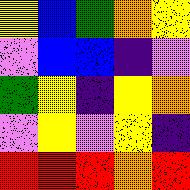[["yellow", "blue", "green", "orange", "yellow"], ["violet", "blue", "blue", "indigo", "violet"], ["green", "yellow", "indigo", "yellow", "orange"], ["violet", "yellow", "violet", "yellow", "indigo"], ["red", "red", "red", "orange", "red"]]